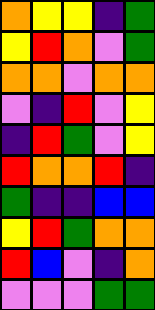[["orange", "yellow", "yellow", "indigo", "green"], ["yellow", "red", "orange", "violet", "green"], ["orange", "orange", "violet", "orange", "orange"], ["violet", "indigo", "red", "violet", "yellow"], ["indigo", "red", "green", "violet", "yellow"], ["red", "orange", "orange", "red", "indigo"], ["green", "indigo", "indigo", "blue", "blue"], ["yellow", "red", "green", "orange", "orange"], ["red", "blue", "violet", "indigo", "orange"], ["violet", "violet", "violet", "green", "green"]]